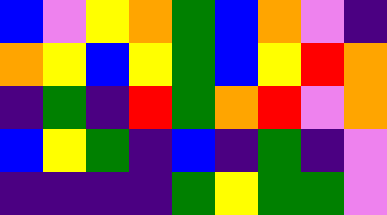[["blue", "violet", "yellow", "orange", "green", "blue", "orange", "violet", "indigo"], ["orange", "yellow", "blue", "yellow", "green", "blue", "yellow", "red", "orange"], ["indigo", "green", "indigo", "red", "green", "orange", "red", "violet", "orange"], ["blue", "yellow", "green", "indigo", "blue", "indigo", "green", "indigo", "violet"], ["indigo", "indigo", "indigo", "indigo", "green", "yellow", "green", "green", "violet"]]